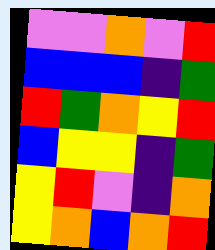[["violet", "violet", "orange", "violet", "red"], ["blue", "blue", "blue", "indigo", "green"], ["red", "green", "orange", "yellow", "red"], ["blue", "yellow", "yellow", "indigo", "green"], ["yellow", "red", "violet", "indigo", "orange"], ["yellow", "orange", "blue", "orange", "red"]]